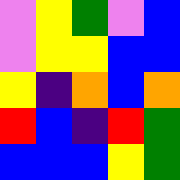[["violet", "yellow", "green", "violet", "blue"], ["violet", "yellow", "yellow", "blue", "blue"], ["yellow", "indigo", "orange", "blue", "orange"], ["red", "blue", "indigo", "red", "green"], ["blue", "blue", "blue", "yellow", "green"]]